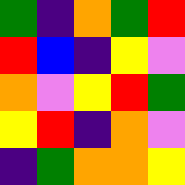[["green", "indigo", "orange", "green", "red"], ["red", "blue", "indigo", "yellow", "violet"], ["orange", "violet", "yellow", "red", "green"], ["yellow", "red", "indigo", "orange", "violet"], ["indigo", "green", "orange", "orange", "yellow"]]